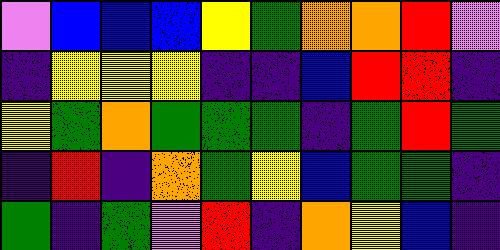[["violet", "blue", "blue", "blue", "yellow", "green", "orange", "orange", "red", "violet"], ["indigo", "yellow", "yellow", "yellow", "indigo", "indigo", "blue", "red", "red", "indigo"], ["yellow", "green", "orange", "green", "green", "green", "indigo", "green", "red", "green"], ["indigo", "red", "indigo", "orange", "green", "yellow", "blue", "green", "green", "indigo"], ["green", "indigo", "green", "violet", "red", "indigo", "orange", "yellow", "blue", "indigo"]]